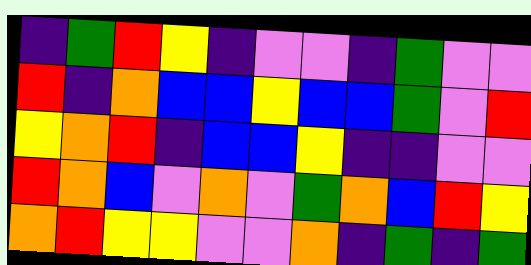[["indigo", "green", "red", "yellow", "indigo", "violet", "violet", "indigo", "green", "violet", "violet"], ["red", "indigo", "orange", "blue", "blue", "yellow", "blue", "blue", "green", "violet", "red"], ["yellow", "orange", "red", "indigo", "blue", "blue", "yellow", "indigo", "indigo", "violet", "violet"], ["red", "orange", "blue", "violet", "orange", "violet", "green", "orange", "blue", "red", "yellow"], ["orange", "red", "yellow", "yellow", "violet", "violet", "orange", "indigo", "green", "indigo", "green"]]